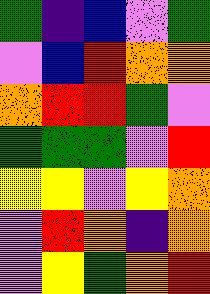[["green", "indigo", "blue", "violet", "green"], ["violet", "blue", "red", "orange", "orange"], ["orange", "red", "red", "green", "violet"], ["green", "green", "green", "violet", "red"], ["yellow", "yellow", "violet", "yellow", "orange"], ["violet", "red", "orange", "indigo", "orange"], ["violet", "yellow", "green", "orange", "red"]]